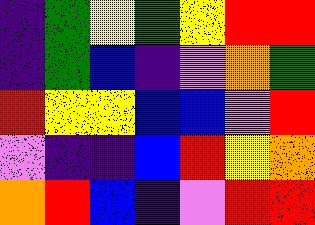[["indigo", "green", "yellow", "green", "yellow", "red", "red"], ["indigo", "green", "blue", "indigo", "violet", "orange", "green"], ["red", "yellow", "yellow", "blue", "blue", "violet", "red"], ["violet", "indigo", "indigo", "blue", "red", "yellow", "orange"], ["orange", "red", "blue", "indigo", "violet", "red", "red"]]